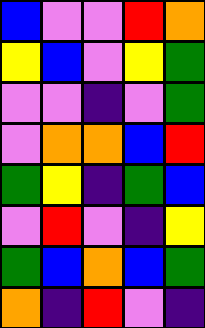[["blue", "violet", "violet", "red", "orange"], ["yellow", "blue", "violet", "yellow", "green"], ["violet", "violet", "indigo", "violet", "green"], ["violet", "orange", "orange", "blue", "red"], ["green", "yellow", "indigo", "green", "blue"], ["violet", "red", "violet", "indigo", "yellow"], ["green", "blue", "orange", "blue", "green"], ["orange", "indigo", "red", "violet", "indigo"]]